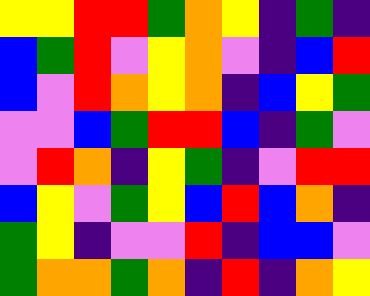[["yellow", "yellow", "red", "red", "green", "orange", "yellow", "indigo", "green", "indigo"], ["blue", "green", "red", "violet", "yellow", "orange", "violet", "indigo", "blue", "red"], ["blue", "violet", "red", "orange", "yellow", "orange", "indigo", "blue", "yellow", "green"], ["violet", "violet", "blue", "green", "red", "red", "blue", "indigo", "green", "violet"], ["violet", "red", "orange", "indigo", "yellow", "green", "indigo", "violet", "red", "red"], ["blue", "yellow", "violet", "green", "yellow", "blue", "red", "blue", "orange", "indigo"], ["green", "yellow", "indigo", "violet", "violet", "red", "indigo", "blue", "blue", "violet"], ["green", "orange", "orange", "green", "orange", "indigo", "red", "indigo", "orange", "yellow"]]